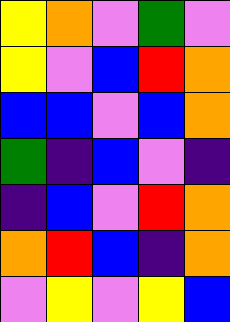[["yellow", "orange", "violet", "green", "violet"], ["yellow", "violet", "blue", "red", "orange"], ["blue", "blue", "violet", "blue", "orange"], ["green", "indigo", "blue", "violet", "indigo"], ["indigo", "blue", "violet", "red", "orange"], ["orange", "red", "blue", "indigo", "orange"], ["violet", "yellow", "violet", "yellow", "blue"]]